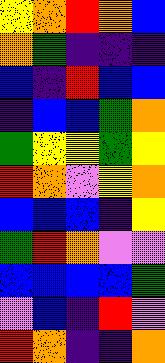[["yellow", "orange", "red", "orange", "blue"], ["orange", "green", "indigo", "indigo", "indigo"], ["blue", "indigo", "red", "blue", "blue"], ["indigo", "blue", "blue", "green", "orange"], ["green", "yellow", "yellow", "green", "yellow"], ["red", "orange", "violet", "yellow", "orange"], ["blue", "blue", "blue", "indigo", "yellow"], ["green", "red", "orange", "violet", "violet"], ["blue", "blue", "blue", "blue", "green"], ["violet", "blue", "indigo", "red", "violet"], ["red", "orange", "indigo", "indigo", "orange"]]